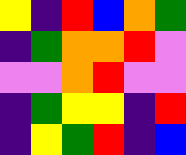[["yellow", "indigo", "red", "blue", "orange", "green"], ["indigo", "green", "orange", "orange", "red", "violet"], ["violet", "violet", "orange", "red", "violet", "violet"], ["indigo", "green", "yellow", "yellow", "indigo", "red"], ["indigo", "yellow", "green", "red", "indigo", "blue"]]